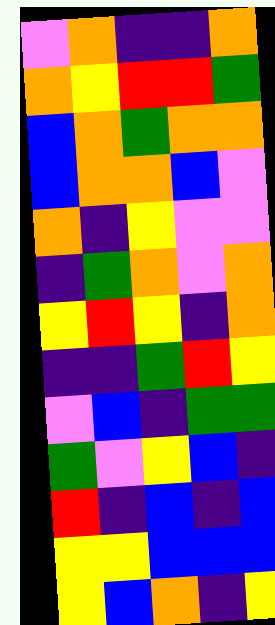[["violet", "orange", "indigo", "indigo", "orange"], ["orange", "yellow", "red", "red", "green"], ["blue", "orange", "green", "orange", "orange"], ["blue", "orange", "orange", "blue", "violet"], ["orange", "indigo", "yellow", "violet", "violet"], ["indigo", "green", "orange", "violet", "orange"], ["yellow", "red", "yellow", "indigo", "orange"], ["indigo", "indigo", "green", "red", "yellow"], ["violet", "blue", "indigo", "green", "green"], ["green", "violet", "yellow", "blue", "indigo"], ["red", "indigo", "blue", "indigo", "blue"], ["yellow", "yellow", "blue", "blue", "blue"], ["yellow", "blue", "orange", "indigo", "yellow"]]